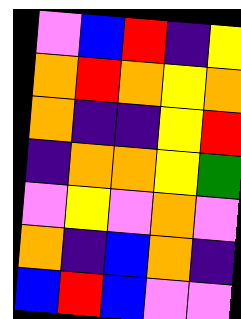[["violet", "blue", "red", "indigo", "yellow"], ["orange", "red", "orange", "yellow", "orange"], ["orange", "indigo", "indigo", "yellow", "red"], ["indigo", "orange", "orange", "yellow", "green"], ["violet", "yellow", "violet", "orange", "violet"], ["orange", "indigo", "blue", "orange", "indigo"], ["blue", "red", "blue", "violet", "violet"]]